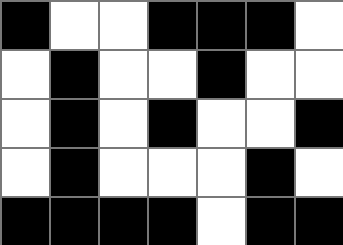[["black", "white", "white", "black", "black", "black", "white"], ["white", "black", "white", "white", "black", "white", "white"], ["white", "black", "white", "black", "white", "white", "black"], ["white", "black", "white", "white", "white", "black", "white"], ["black", "black", "black", "black", "white", "black", "black"]]